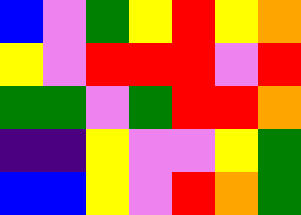[["blue", "violet", "green", "yellow", "red", "yellow", "orange"], ["yellow", "violet", "red", "red", "red", "violet", "red"], ["green", "green", "violet", "green", "red", "red", "orange"], ["indigo", "indigo", "yellow", "violet", "violet", "yellow", "green"], ["blue", "blue", "yellow", "violet", "red", "orange", "green"]]